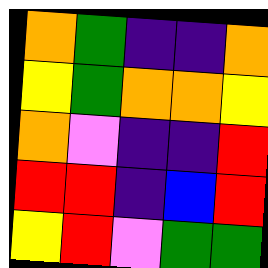[["orange", "green", "indigo", "indigo", "orange"], ["yellow", "green", "orange", "orange", "yellow"], ["orange", "violet", "indigo", "indigo", "red"], ["red", "red", "indigo", "blue", "red"], ["yellow", "red", "violet", "green", "green"]]